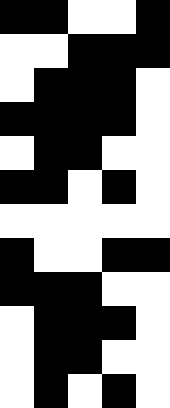[["black", "black", "white", "white", "black"], ["white", "white", "black", "black", "black"], ["white", "black", "black", "black", "white"], ["black", "black", "black", "black", "white"], ["white", "black", "black", "white", "white"], ["black", "black", "white", "black", "white"], ["white", "white", "white", "white", "white"], ["black", "white", "white", "black", "black"], ["black", "black", "black", "white", "white"], ["white", "black", "black", "black", "white"], ["white", "black", "black", "white", "white"], ["white", "black", "white", "black", "white"]]